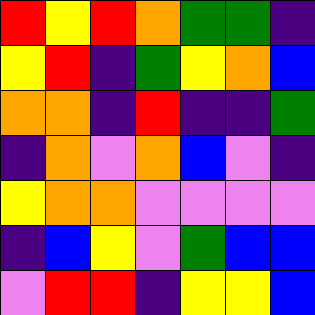[["red", "yellow", "red", "orange", "green", "green", "indigo"], ["yellow", "red", "indigo", "green", "yellow", "orange", "blue"], ["orange", "orange", "indigo", "red", "indigo", "indigo", "green"], ["indigo", "orange", "violet", "orange", "blue", "violet", "indigo"], ["yellow", "orange", "orange", "violet", "violet", "violet", "violet"], ["indigo", "blue", "yellow", "violet", "green", "blue", "blue"], ["violet", "red", "red", "indigo", "yellow", "yellow", "blue"]]